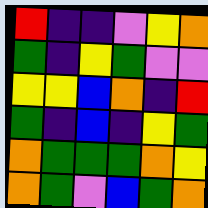[["red", "indigo", "indigo", "violet", "yellow", "orange"], ["green", "indigo", "yellow", "green", "violet", "violet"], ["yellow", "yellow", "blue", "orange", "indigo", "red"], ["green", "indigo", "blue", "indigo", "yellow", "green"], ["orange", "green", "green", "green", "orange", "yellow"], ["orange", "green", "violet", "blue", "green", "orange"]]